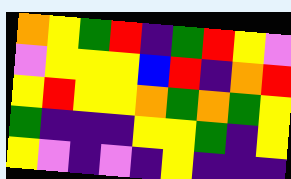[["orange", "yellow", "green", "red", "indigo", "green", "red", "yellow", "violet"], ["violet", "yellow", "yellow", "yellow", "blue", "red", "indigo", "orange", "red"], ["yellow", "red", "yellow", "yellow", "orange", "green", "orange", "green", "yellow"], ["green", "indigo", "indigo", "indigo", "yellow", "yellow", "green", "indigo", "yellow"], ["yellow", "violet", "indigo", "violet", "indigo", "yellow", "indigo", "indigo", "indigo"]]